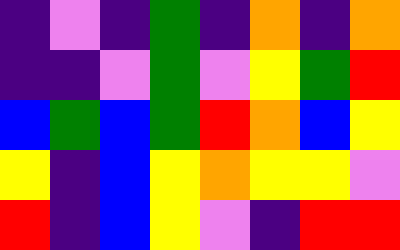[["indigo", "violet", "indigo", "green", "indigo", "orange", "indigo", "orange"], ["indigo", "indigo", "violet", "green", "violet", "yellow", "green", "red"], ["blue", "green", "blue", "green", "red", "orange", "blue", "yellow"], ["yellow", "indigo", "blue", "yellow", "orange", "yellow", "yellow", "violet"], ["red", "indigo", "blue", "yellow", "violet", "indigo", "red", "red"]]